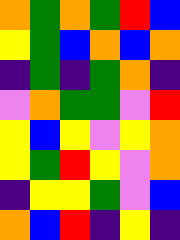[["orange", "green", "orange", "green", "red", "blue"], ["yellow", "green", "blue", "orange", "blue", "orange"], ["indigo", "green", "indigo", "green", "orange", "indigo"], ["violet", "orange", "green", "green", "violet", "red"], ["yellow", "blue", "yellow", "violet", "yellow", "orange"], ["yellow", "green", "red", "yellow", "violet", "orange"], ["indigo", "yellow", "yellow", "green", "violet", "blue"], ["orange", "blue", "red", "indigo", "yellow", "indigo"]]